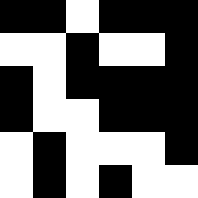[["black", "black", "white", "black", "black", "black"], ["white", "white", "black", "white", "white", "black"], ["black", "white", "black", "black", "black", "black"], ["black", "white", "white", "black", "black", "black"], ["white", "black", "white", "white", "white", "black"], ["white", "black", "white", "black", "white", "white"]]